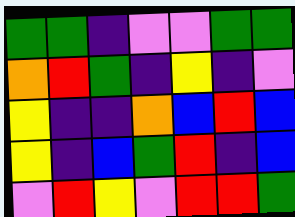[["green", "green", "indigo", "violet", "violet", "green", "green"], ["orange", "red", "green", "indigo", "yellow", "indigo", "violet"], ["yellow", "indigo", "indigo", "orange", "blue", "red", "blue"], ["yellow", "indigo", "blue", "green", "red", "indigo", "blue"], ["violet", "red", "yellow", "violet", "red", "red", "green"]]